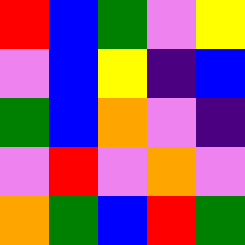[["red", "blue", "green", "violet", "yellow"], ["violet", "blue", "yellow", "indigo", "blue"], ["green", "blue", "orange", "violet", "indigo"], ["violet", "red", "violet", "orange", "violet"], ["orange", "green", "blue", "red", "green"]]